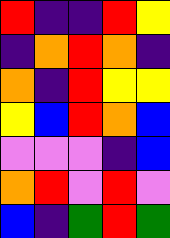[["red", "indigo", "indigo", "red", "yellow"], ["indigo", "orange", "red", "orange", "indigo"], ["orange", "indigo", "red", "yellow", "yellow"], ["yellow", "blue", "red", "orange", "blue"], ["violet", "violet", "violet", "indigo", "blue"], ["orange", "red", "violet", "red", "violet"], ["blue", "indigo", "green", "red", "green"]]